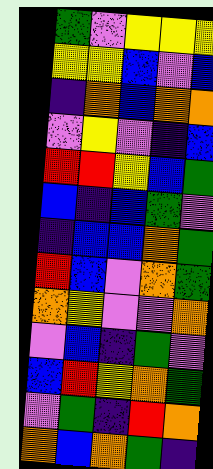[["green", "violet", "yellow", "yellow", "yellow"], ["yellow", "yellow", "blue", "violet", "blue"], ["indigo", "orange", "blue", "orange", "orange"], ["violet", "yellow", "violet", "indigo", "blue"], ["red", "red", "yellow", "blue", "green"], ["blue", "indigo", "blue", "green", "violet"], ["indigo", "blue", "blue", "orange", "green"], ["red", "blue", "violet", "orange", "green"], ["orange", "yellow", "violet", "violet", "orange"], ["violet", "blue", "indigo", "green", "violet"], ["blue", "red", "yellow", "orange", "green"], ["violet", "green", "indigo", "red", "orange"], ["orange", "blue", "orange", "green", "indigo"]]